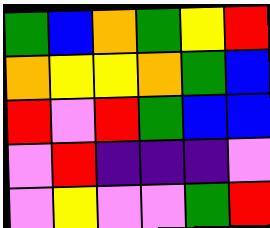[["green", "blue", "orange", "green", "yellow", "red"], ["orange", "yellow", "yellow", "orange", "green", "blue"], ["red", "violet", "red", "green", "blue", "blue"], ["violet", "red", "indigo", "indigo", "indigo", "violet"], ["violet", "yellow", "violet", "violet", "green", "red"]]